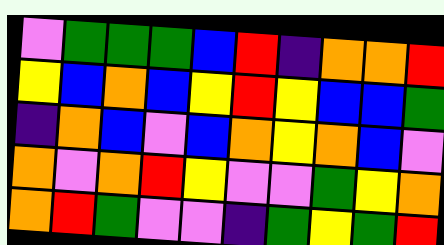[["violet", "green", "green", "green", "blue", "red", "indigo", "orange", "orange", "red"], ["yellow", "blue", "orange", "blue", "yellow", "red", "yellow", "blue", "blue", "green"], ["indigo", "orange", "blue", "violet", "blue", "orange", "yellow", "orange", "blue", "violet"], ["orange", "violet", "orange", "red", "yellow", "violet", "violet", "green", "yellow", "orange"], ["orange", "red", "green", "violet", "violet", "indigo", "green", "yellow", "green", "red"]]